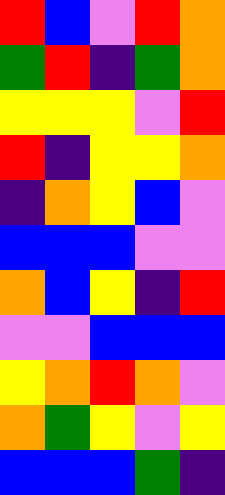[["red", "blue", "violet", "red", "orange"], ["green", "red", "indigo", "green", "orange"], ["yellow", "yellow", "yellow", "violet", "red"], ["red", "indigo", "yellow", "yellow", "orange"], ["indigo", "orange", "yellow", "blue", "violet"], ["blue", "blue", "blue", "violet", "violet"], ["orange", "blue", "yellow", "indigo", "red"], ["violet", "violet", "blue", "blue", "blue"], ["yellow", "orange", "red", "orange", "violet"], ["orange", "green", "yellow", "violet", "yellow"], ["blue", "blue", "blue", "green", "indigo"]]